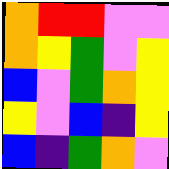[["orange", "red", "red", "violet", "violet"], ["orange", "yellow", "green", "violet", "yellow"], ["blue", "violet", "green", "orange", "yellow"], ["yellow", "violet", "blue", "indigo", "yellow"], ["blue", "indigo", "green", "orange", "violet"]]